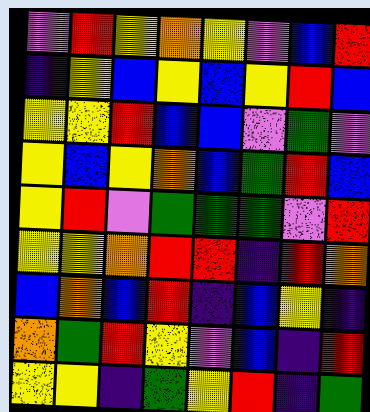[["violet", "red", "yellow", "orange", "yellow", "violet", "blue", "red"], ["indigo", "yellow", "blue", "yellow", "blue", "yellow", "red", "blue"], ["yellow", "yellow", "red", "blue", "blue", "violet", "green", "violet"], ["yellow", "blue", "yellow", "orange", "blue", "green", "red", "blue"], ["yellow", "red", "violet", "green", "green", "green", "violet", "red"], ["yellow", "yellow", "orange", "red", "red", "indigo", "red", "orange"], ["blue", "orange", "blue", "red", "indigo", "blue", "yellow", "indigo"], ["orange", "green", "red", "yellow", "violet", "blue", "indigo", "red"], ["yellow", "yellow", "indigo", "green", "yellow", "red", "indigo", "green"]]